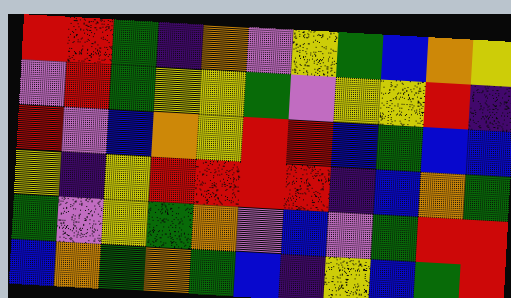[["red", "red", "green", "indigo", "orange", "violet", "yellow", "green", "blue", "orange", "yellow"], ["violet", "red", "green", "yellow", "yellow", "green", "violet", "yellow", "yellow", "red", "indigo"], ["red", "violet", "blue", "orange", "yellow", "red", "red", "blue", "green", "blue", "blue"], ["yellow", "indigo", "yellow", "red", "red", "red", "red", "indigo", "blue", "orange", "green"], ["green", "violet", "yellow", "green", "orange", "violet", "blue", "violet", "green", "red", "red"], ["blue", "orange", "green", "orange", "green", "blue", "indigo", "yellow", "blue", "green", "red"]]